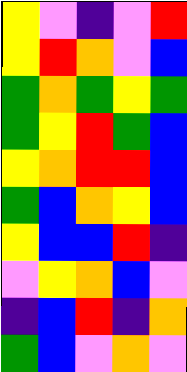[["yellow", "violet", "indigo", "violet", "red"], ["yellow", "red", "orange", "violet", "blue"], ["green", "orange", "green", "yellow", "green"], ["green", "yellow", "red", "green", "blue"], ["yellow", "orange", "red", "red", "blue"], ["green", "blue", "orange", "yellow", "blue"], ["yellow", "blue", "blue", "red", "indigo"], ["violet", "yellow", "orange", "blue", "violet"], ["indigo", "blue", "red", "indigo", "orange"], ["green", "blue", "violet", "orange", "violet"]]